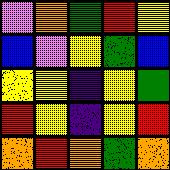[["violet", "orange", "green", "red", "yellow"], ["blue", "violet", "yellow", "green", "blue"], ["yellow", "yellow", "indigo", "yellow", "green"], ["red", "yellow", "indigo", "yellow", "red"], ["orange", "red", "orange", "green", "orange"]]